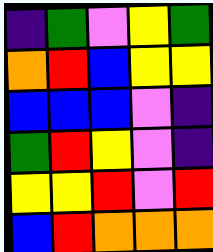[["indigo", "green", "violet", "yellow", "green"], ["orange", "red", "blue", "yellow", "yellow"], ["blue", "blue", "blue", "violet", "indigo"], ["green", "red", "yellow", "violet", "indigo"], ["yellow", "yellow", "red", "violet", "red"], ["blue", "red", "orange", "orange", "orange"]]